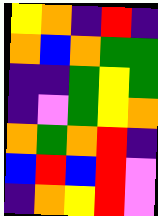[["yellow", "orange", "indigo", "red", "indigo"], ["orange", "blue", "orange", "green", "green"], ["indigo", "indigo", "green", "yellow", "green"], ["indigo", "violet", "green", "yellow", "orange"], ["orange", "green", "orange", "red", "indigo"], ["blue", "red", "blue", "red", "violet"], ["indigo", "orange", "yellow", "red", "violet"]]